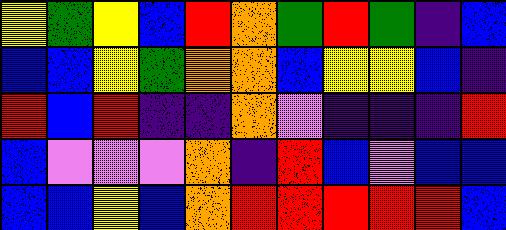[["yellow", "green", "yellow", "blue", "red", "orange", "green", "red", "green", "indigo", "blue"], ["blue", "blue", "yellow", "green", "orange", "orange", "blue", "yellow", "yellow", "blue", "indigo"], ["red", "blue", "red", "indigo", "indigo", "orange", "violet", "indigo", "indigo", "indigo", "red"], ["blue", "violet", "violet", "violet", "orange", "indigo", "red", "blue", "violet", "blue", "blue"], ["blue", "blue", "yellow", "blue", "orange", "red", "red", "red", "red", "red", "blue"]]